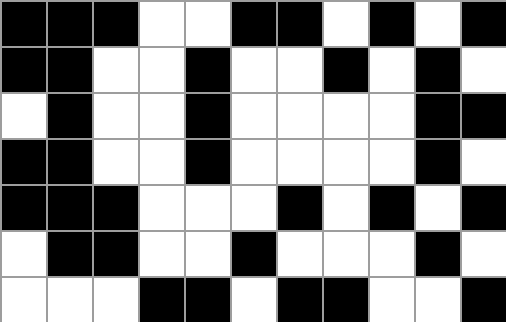[["black", "black", "black", "white", "white", "black", "black", "white", "black", "white", "black"], ["black", "black", "white", "white", "black", "white", "white", "black", "white", "black", "white"], ["white", "black", "white", "white", "black", "white", "white", "white", "white", "black", "black"], ["black", "black", "white", "white", "black", "white", "white", "white", "white", "black", "white"], ["black", "black", "black", "white", "white", "white", "black", "white", "black", "white", "black"], ["white", "black", "black", "white", "white", "black", "white", "white", "white", "black", "white"], ["white", "white", "white", "black", "black", "white", "black", "black", "white", "white", "black"]]